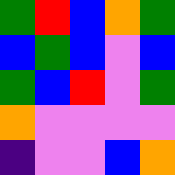[["green", "red", "blue", "orange", "green"], ["blue", "green", "blue", "violet", "blue"], ["green", "blue", "red", "violet", "green"], ["orange", "violet", "violet", "violet", "violet"], ["indigo", "violet", "violet", "blue", "orange"]]